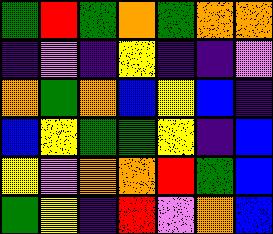[["green", "red", "green", "orange", "green", "orange", "orange"], ["indigo", "violet", "indigo", "yellow", "indigo", "indigo", "violet"], ["orange", "green", "orange", "blue", "yellow", "blue", "indigo"], ["blue", "yellow", "green", "green", "yellow", "indigo", "blue"], ["yellow", "violet", "orange", "orange", "red", "green", "blue"], ["green", "yellow", "indigo", "red", "violet", "orange", "blue"]]